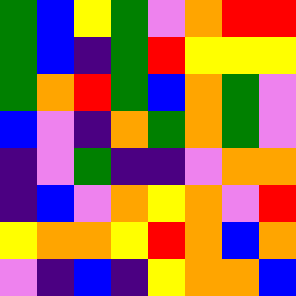[["green", "blue", "yellow", "green", "violet", "orange", "red", "red"], ["green", "blue", "indigo", "green", "red", "yellow", "yellow", "yellow"], ["green", "orange", "red", "green", "blue", "orange", "green", "violet"], ["blue", "violet", "indigo", "orange", "green", "orange", "green", "violet"], ["indigo", "violet", "green", "indigo", "indigo", "violet", "orange", "orange"], ["indigo", "blue", "violet", "orange", "yellow", "orange", "violet", "red"], ["yellow", "orange", "orange", "yellow", "red", "orange", "blue", "orange"], ["violet", "indigo", "blue", "indigo", "yellow", "orange", "orange", "blue"]]